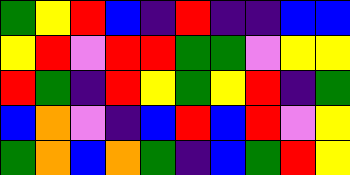[["green", "yellow", "red", "blue", "indigo", "red", "indigo", "indigo", "blue", "blue"], ["yellow", "red", "violet", "red", "red", "green", "green", "violet", "yellow", "yellow"], ["red", "green", "indigo", "red", "yellow", "green", "yellow", "red", "indigo", "green"], ["blue", "orange", "violet", "indigo", "blue", "red", "blue", "red", "violet", "yellow"], ["green", "orange", "blue", "orange", "green", "indigo", "blue", "green", "red", "yellow"]]